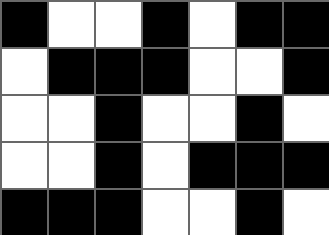[["black", "white", "white", "black", "white", "black", "black"], ["white", "black", "black", "black", "white", "white", "black"], ["white", "white", "black", "white", "white", "black", "white"], ["white", "white", "black", "white", "black", "black", "black"], ["black", "black", "black", "white", "white", "black", "white"]]